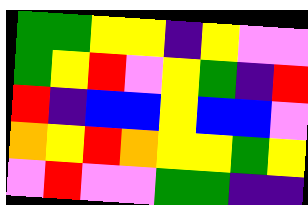[["green", "green", "yellow", "yellow", "indigo", "yellow", "violet", "violet"], ["green", "yellow", "red", "violet", "yellow", "green", "indigo", "red"], ["red", "indigo", "blue", "blue", "yellow", "blue", "blue", "violet"], ["orange", "yellow", "red", "orange", "yellow", "yellow", "green", "yellow"], ["violet", "red", "violet", "violet", "green", "green", "indigo", "indigo"]]